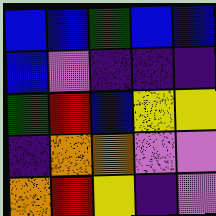[["blue", "blue", "green", "blue", "blue"], ["blue", "violet", "indigo", "indigo", "indigo"], ["green", "red", "blue", "yellow", "yellow"], ["indigo", "orange", "orange", "violet", "violet"], ["orange", "red", "yellow", "indigo", "violet"]]